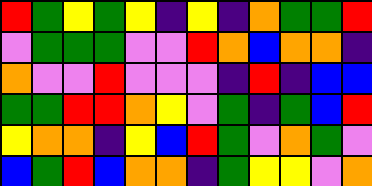[["red", "green", "yellow", "green", "yellow", "indigo", "yellow", "indigo", "orange", "green", "green", "red"], ["violet", "green", "green", "green", "violet", "violet", "red", "orange", "blue", "orange", "orange", "indigo"], ["orange", "violet", "violet", "red", "violet", "violet", "violet", "indigo", "red", "indigo", "blue", "blue"], ["green", "green", "red", "red", "orange", "yellow", "violet", "green", "indigo", "green", "blue", "red"], ["yellow", "orange", "orange", "indigo", "yellow", "blue", "red", "green", "violet", "orange", "green", "violet"], ["blue", "green", "red", "blue", "orange", "orange", "indigo", "green", "yellow", "yellow", "violet", "orange"]]